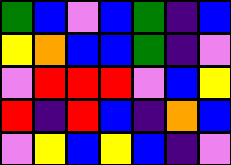[["green", "blue", "violet", "blue", "green", "indigo", "blue"], ["yellow", "orange", "blue", "blue", "green", "indigo", "violet"], ["violet", "red", "red", "red", "violet", "blue", "yellow"], ["red", "indigo", "red", "blue", "indigo", "orange", "blue"], ["violet", "yellow", "blue", "yellow", "blue", "indigo", "violet"]]